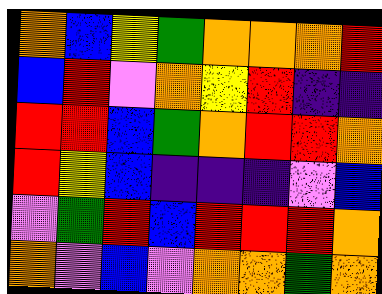[["orange", "blue", "yellow", "green", "orange", "orange", "orange", "red"], ["blue", "red", "violet", "orange", "yellow", "red", "indigo", "indigo"], ["red", "red", "blue", "green", "orange", "red", "red", "orange"], ["red", "yellow", "blue", "indigo", "indigo", "indigo", "violet", "blue"], ["violet", "green", "red", "blue", "red", "red", "red", "orange"], ["orange", "violet", "blue", "violet", "orange", "orange", "green", "orange"]]